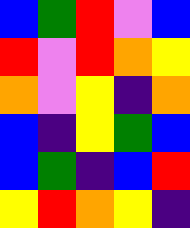[["blue", "green", "red", "violet", "blue"], ["red", "violet", "red", "orange", "yellow"], ["orange", "violet", "yellow", "indigo", "orange"], ["blue", "indigo", "yellow", "green", "blue"], ["blue", "green", "indigo", "blue", "red"], ["yellow", "red", "orange", "yellow", "indigo"]]